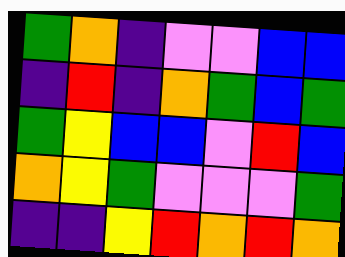[["green", "orange", "indigo", "violet", "violet", "blue", "blue"], ["indigo", "red", "indigo", "orange", "green", "blue", "green"], ["green", "yellow", "blue", "blue", "violet", "red", "blue"], ["orange", "yellow", "green", "violet", "violet", "violet", "green"], ["indigo", "indigo", "yellow", "red", "orange", "red", "orange"]]